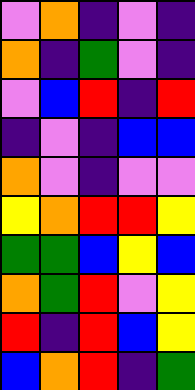[["violet", "orange", "indigo", "violet", "indigo"], ["orange", "indigo", "green", "violet", "indigo"], ["violet", "blue", "red", "indigo", "red"], ["indigo", "violet", "indigo", "blue", "blue"], ["orange", "violet", "indigo", "violet", "violet"], ["yellow", "orange", "red", "red", "yellow"], ["green", "green", "blue", "yellow", "blue"], ["orange", "green", "red", "violet", "yellow"], ["red", "indigo", "red", "blue", "yellow"], ["blue", "orange", "red", "indigo", "green"]]